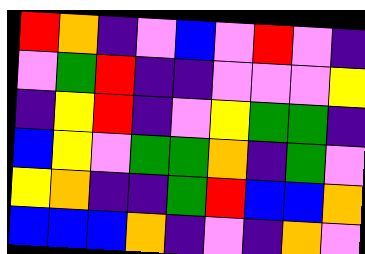[["red", "orange", "indigo", "violet", "blue", "violet", "red", "violet", "indigo"], ["violet", "green", "red", "indigo", "indigo", "violet", "violet", "violet", "yellow"], ["indigo", "yellow", "red", "indigo", "violet", "yellow", "green", "green", "indigo"], ["blue", "yellow", "violet", "green", "green", "orange", "indigo", "green", "violet"], ["yellow", "orange", "indigo", "indigo", "green", "red", "blue", "blue", "orange"], ["blue", "blue", "blue", "orange", "indigo", "violet", "indigo", "orange", "violet"]]